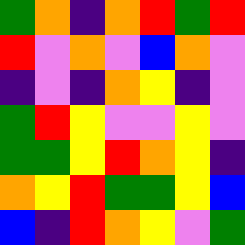[["green", "orange", "indigo", "orange", "red", "green", "red"], ["red", "violet", "orange", "violet", "blue", "orange", "violet"], ["indigo", "violet", "indigo", "orange", "yellow", "indigo", "violet"], ["green", "red", "yellow", "violet", "violet", "yellow", "violet"], ["green", "green", "yellow", "red", "orange", "yellow", "indigo"], ["orange", "yellow", "red", "green", "green", "yellow", "blue"], ["blue", "indigo", "red", "orange", "yellow", "violet", "green"]]